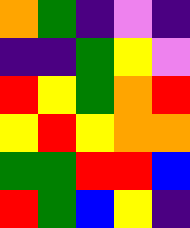[["orange", "green", "indigo", "violet", "indigo"], ["indigo", "indigo", "green", "yellow", "violet"], ["red", "yellow", "green", "orange", "red"], ["yellow", "red", "yellow", "orange", "orange"], ["green", "green", "red", "red", "blue"], ["red", "green", "blue", "yellow", "indigo"]]